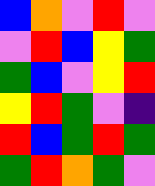[["blue", "orange", "violet", "red", "violet"], ["violet", "red", "blue", "yellow", "green"], ["green", "blue", "violet", "yellow", "red"], ["yellow", "red", "green", "violet", "indigo"], ["red", "blue", "green", "red", "green"], ["green", "red", "orange", "green", "violet"]]